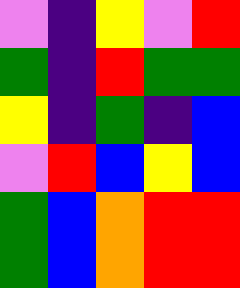[["violet", "indigo", "yellow", "violet", "red"], ["green", "indigo", "red", "green", "green"], ["yellow", "indigo", "green", "indigo", "blue"], ["violet", "red", "blue", "yellow", "blue"], ["green", "blue", "orange", "red", "red"], ["green", "blue", "orange", "red", "red"]]